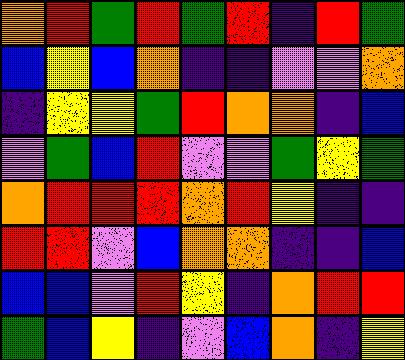[["orange", "red", "green", "red", "green", "red", "indigo", "red", "green"], ["blue", "yellow", "blue", "orange", "indigo", "indigo", "violet", "violet", "orange"], ["indigo", "yellow", "yellow", "green", "red", "orange", "orange", "indigo", "blue"], ["violet", "green", "blue", "red", "violet", "violet", "green", "yellow", "green"], ["orange", "red", "red", "red", "orange", "red", "yellow", "indigo", "indigo"], ["red", "red", "violet", "blue", "orange", "orange", "indigo", "indigo", "blue"], ["blue", "blue", "violet", "red", "yellow", "indigo", "orange", "red", "red"], ["green", "blue", "yellow", "indigo", "violet", "blue", "orange", "indigo", "yellow"]]